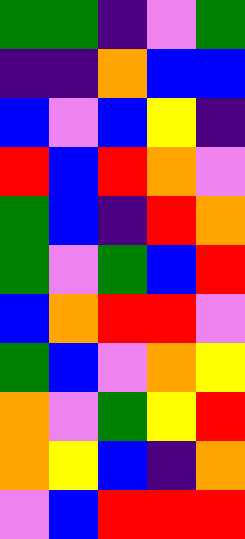[["green", "green", "indigo", "violet", "green"], ["indigo", "indigo", "orange", "blue", "blue"], ["blue", "violet", "blue", "yellow", "indigo"], ["red", "blue", "red", "orange", "violet"], ["green", "blue", "indigo", "red", "orange"], ["green", "violet", "green", "blue", "red"], ["blue", "orange", "red", "red", "violet"], ["green", "blue", "violet", "orange", "yellow"], ["orange", "violet", "green", "yellow", "red"], ["orange", "yellow", "blue", "indigo", "orange"], ["violet", "blue", "red", "red", "red"]]